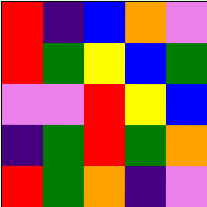[["red", "indigo", "blue", "orange", "violet"], ["red", "green", "yellow", "blue", "green"], ["violet", "violet", "red", "yellow", "blue"], ["indigo", "green", "red", "green", "orange"], ["red", "green", "orange", "indigo", "violet"]]